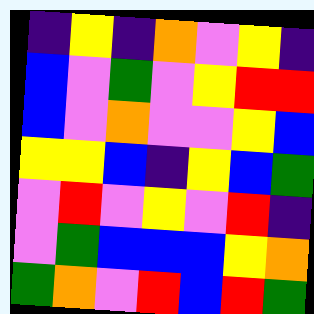[["indigo", "yellow", "indigo", "orange", "violet", "yellow", "indigo"], ["blue", "violet", "green", "violet", "yellow", "red", "red"], ["blue", "violet", "orange", "violet", "violet", "yellow", "blue"], ["yellow", "yellow", "blue", "indigo", "yellow", "blue", "green"], ["violet", "red", "violet", "yellow", "violet", "red", "indigo"], ["violet", "green", "blue", "blue", "blue", "yellow", "orange"], ["green", "orange", "violet", "red", "blue", "red", "green"]]